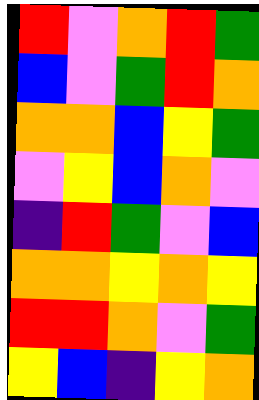[["red", "violet", "orange", "red", "green"], ["blue", "violet", "green", "red", "orange"], ["orange", "orange", "blue", "yellow", "green"], ["violet", "yellow", "blue", "orange", "violet"], ["indigo", "red", "green", "violet", "blue"], ["orange", "orange", "yellow", "orange", "yellow"], ["red", "red", "orange", "violet", "green"], ["yellow", "blue", "indigo", "yellow", "orange"]]